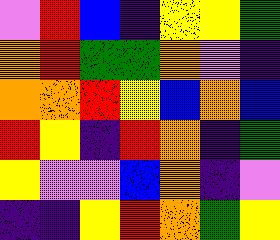[["violet", "red", "blue", "indigo", "yellow", "yellow", "green"], ["orange", "red", "green", "green", "orange", "violet", "indigo"], ["orange", "orange", "red", "yellow", "blue", "orange", "blue"], ["red", "yellow", "indigo", "red", "orange", "indigo", "green"], ["yellow", "violet", "violet", "blue", "orange", "indigo", "violet"], ["indigo", "indigo", "yellow", "red", "orange", "green", "yellow"]]